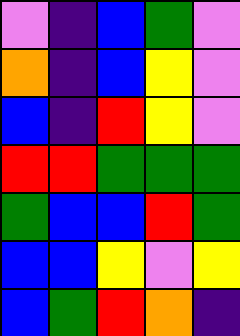[["violet", "indigo", "blue", "green", "violet"], ["orange", "indigo", "blue", "yellow", "violet"], ["blue", "indigo", "red", "yellow", "violet"], ["red", "red", "green", "green", "green"], ["green", "blue", "blue", "red", "green"], ["blue", "blue", "yellow", "violet", "yellow"], ["blue", "green", "red", "orange", "indigo"]]